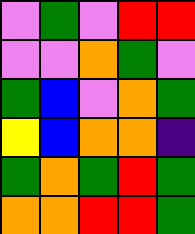[["violet", "green", "violet", "red", "red"], ["violet", "violet", "orange", "green", "violet"], ["green", "blue", "violet", "orange", "green"], ["yellow", "blue", "orange", "orange", "indigo"], ["green", "orange", "green", "red", "green"], ["orange", "orange", "red", "red", "green"]]